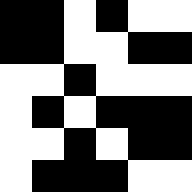[["black", "black", "white", "black", "white", "white"], ["black", "black", "white", "white", "black", "black"], ["white", "white", "black", "white", "white", "white"], ["white", "black", "white", "black", "black", "black"], ["white", "white", "black", "white", "black", "black"], ["white", "black", "black", "black", "white", "white"]]